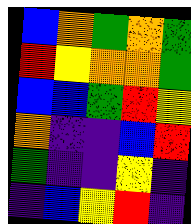[["blue", "orange", "green", "orange", "green"], ["red", "yellow", "orange", "orange", "green"], ["blue", "blue", "green", "red", "yellow"], ["orange", "indigo", "indigo", "blue", "red"], ["green", "indigo", "indigo", "yellow", "indigo"], ["indigo", "blue", "yellow", "red", "indigo"]]